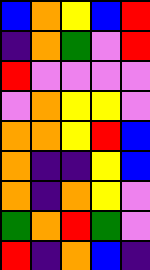[["blue", "orange", "yellow", "blue", "red"], ["indigo", "orange", "green", "violet", "red"], ["red", "violet", "violet", "violet", "violet"], ["violet", "orange", "yellow", "yellow", "violet"], ["orange", "orange", "yellow", "red", "blue"], ["orange", "indigo", "indigo", "yellow", "blue"], ["orange", "indigo", "orange", "yellow", "violet"], ["green", "orange", "red", "green", "violet"], ["red", "indigo", "orange", "blue", "indigo"]]